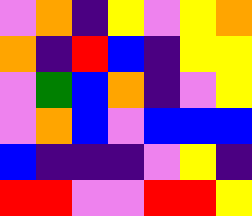[["violet", "orange", "indigo", "yellow", "violet", "yellow", "orange"], ["orange", "indigo", "red", "blue", "indigo", "yellow", "yellow"], ["violet", "green", "blue", "orange", "indigo", "violet", "yellow"], ["violet", "orange", "blue", "violet", "blue", "blue", "blue"], ["blue", "indigo", "indigo", "indigo", "violet", "yellow", "indigo"], ["red", "red", "violet", "violet", "red", "red", "yellow"]]